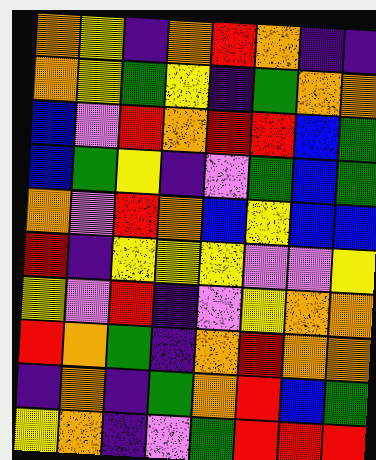[["orange", "yellow", "indigo", "orange", "red", "orange", "indigo", "indigo"], ["orange", "yellow", "green", "yellow", "indigo", "green", "orange", "orange"], ["blue", "violet", "red", "orange", "red", "red", "blue", "green"], ["blue", "green", "yellow", "indigo", "violet", "green", "blue", "green"], ["orange", "violet", "red", "orange", "blue", "yellow", "blue", "blue"], ["red", "indigo", "yellow", "yellow", "yellow", "violet", "violet", "yellow"], ["yellow", "violet", "red", "indigo", "violet", "yellow", "orange", "orange"], ["red", "orange", "green", "indigo", "orange", "red", "orange", "orange"], ["indigo", "orange", "indigo", "green", "orange", "red", "blue", "green"], ["yellow", "orange", "indigo", "violet", "green", "red", "red", "red"]]